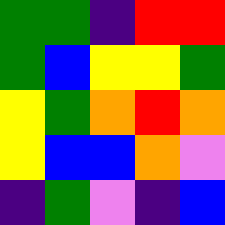[["green", "green", "indigo", "red", "red"], ["green", "blue", "yellow", "yellow", "green"], ["yellow", "green", "orange", "red", "orange"], ["yellow", "blue", "blue", "orange", "violet"], ["indigo", "green", "violet", "indigo", "blue"]]